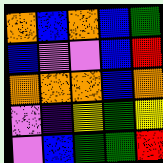[["orange", "blue", "orange", "blue", "green"], ["blue", "violet", "violet", "blue", "red"], ["orange", "orange", "orange", "blue", "orange"], ["violet", "indigo", "yellow", "green", "yellow"], ["violet", "blue", "green", "green", "red"]]